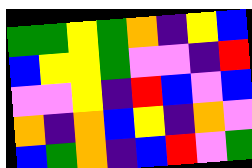[["green", "green", "yellow", "green", "orange", "indigo", "yellow", "blue"], ["blue", "yellow", "yellow", "green", "violet", "violet", "indigo", "red"], ["violet", "violet", "yellow", "indigo", "red", "blue", "violet", "blue"], ["orange", "indigo", "orange", "blue", "yellow", "indigo", "orange", "violet"], ["blue", "green", "orange", "indigo", "blue", "red", "violet", "green"]]